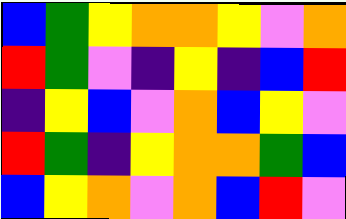[["blue", "green", "yellow", "orange", "orange", "yellow", "violet", "orange"], ["red", "green", "violet", "indigo", "yellow", "indigo", "blue", "red"], ["indigo", "yellow", "blue", "violet", "orange", "blue", "yellow", "violet"], ["red", "green", "indigo", "yellow", "orange", "orange", "green", "blue"], ["blue", "yellow", "orange", "violet", "orange", "blue", "red", "violet"]]